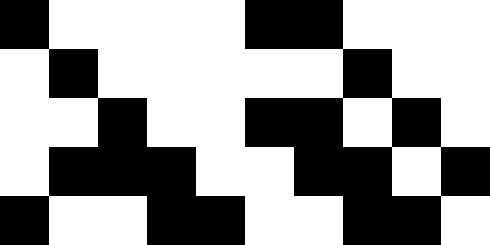[["black", "white", "white", "white", "white", "black", "black", "white", "white", "white"], ["white", "black", "white", "white", "white", "white", "white", "black", "white", "white"], ["white", "white", "black", "white", "white", "black", "black", "white", "black", "white"], ["white", "black", "black", "black", "white", "white", "black", "black", "white", "black"], ["black", "white", "white", "black", "black", "white", "white", "black", "black", "white"]]